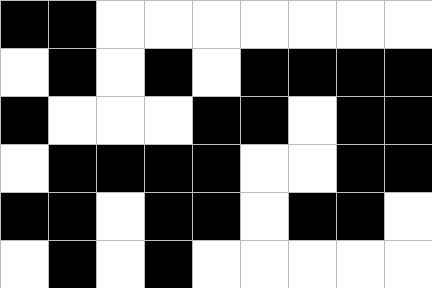[["black", "black", "white", "white", "white", "white", "white", "white", "white"], ["white", "black", "white", "black", "white", "black", "black", "black", "black"], ["black", "white", "white", "white", "black", "black", "white", "black", "black"], ["white", "black", "black", "black", "black", "white", "white", "black", "black"], ["black", "black", "white", "black", "black", "white", "black", "black", "white"], ["white", "black", "white", "black", "white", "white", "white", "white", "white"]]